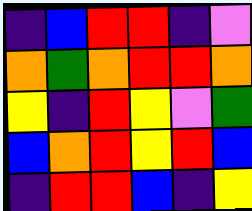[["indigo", "blue", "red", "red", "indigo", "violet"], ["orange", "green", "orange", "red", "red", "orange"], ["yellow", "indigo", "red", "yellow", "violet", "green"], ["blue", "orange", "red", "yellow", "red", "blue"], ["indigo", "red", "red", "blue", "indigo", "yellow"]]